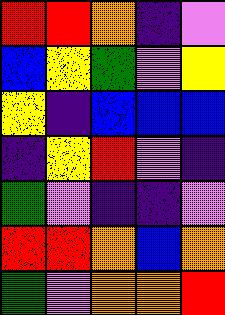[["red", "red", "orange", "indigo", "violet"], ["blue", "yellow", "green", "violet", "yellow"], ["yellow", "indigo", "blue", "blue", "blue"], ["indigo", "yellow", "red", "violet", "indigo"], ["green", "violet", "indigo", "indigo", "violet"], ["red", "red", "orange", "blue", "orange"], ["green", "violet", "orange", "orange", "red"]]